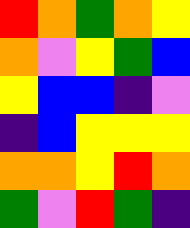[["red", "orange", "green", "orange", "yellow"], ["orange", "violet", "yellow", "green", "blue"], ["yellow", "blue", "blue", "indigo", "violet"], ["indigo", "blue", "yellow", "yellow", "yellow"], ["orange", "orange", "yellow", "red", "orange"], ["green", "violet", "red", "green", "indigo"]]